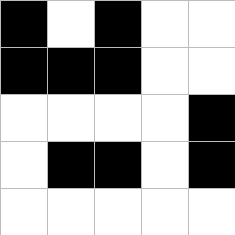[["black", "white", "black", "white", "white"], ["black", "black", "black", "white", "white"], ["white", "white", "white", "white", "black"], ["white", "black", "black", "white", "black"], ["white", "white", "white", "white", "white"]]